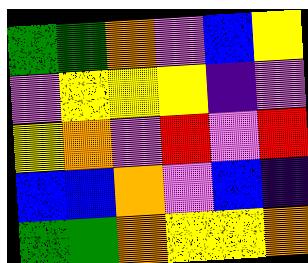[["green", "green", "orange", "violet", "blue", "yellow"], ["violet", "yellow", "yellow", "yellow", "indigo", "violet"], ["yellow", "orange", "violet", "red", "violet", "red"], ["blue", "blue", "orange", "violet", "blue", "indigo"], ["green", "green", "orange", "yellow", "yellow", "orange"]]